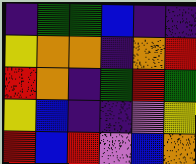[["indigo", "green", "green", "blue", "indigo", "indigo"], ["yellow", "orange", "orange", "indigo", "orange", "red"], ["red", "orange", "indigo", "green", "red", "green"], ["yellow", "blue", "indigo", "indigo", "violet", "yellow"], ["red", "blue", "red", "violet", "blue", "orange"]]